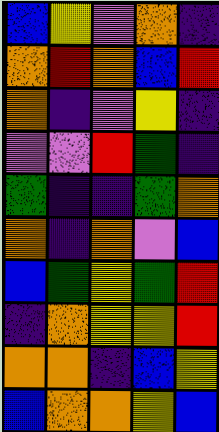[["blue", "yellow", "violet", "orange", "indigo"], ["orange", "red", "orange", "blue", "red"], ["orange", "indigo", "violet", "yellow", "indigo"], ["violet", "violet", "red", "green", "indigo"], ["green", "indigo", "indigo", "green", "orange"], ["orange", "indigo", "orange", "violet", "blue"], ["blue", "green", "yellow", "green", "red"], ["indigo", "orange", "yellow", "yellow", "red"], ["orange", "orange", "indigo", "blue", "yellow"], ["blue", "orange", "orange", "yellow", "blue"]]